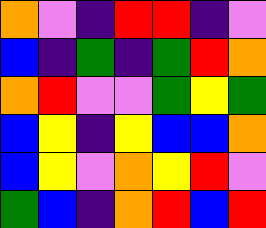[["orange", "violet", "indigo", "red", "red", "indigo", "violet"], ["blue", "indigo", "green", "indigo", "green", "red", "orange"], ["orange", "red", "violet", "violet", "green", "yellow", "green"], ["blue", "yellow", "indigo", "yellow", "blue", "blue", "orange"], ["blue", "yellow", "violet", "orange", "yellow", "red", "violet"], ["green", "blue", "indigo", "orange", "red", "blue", "red"]]